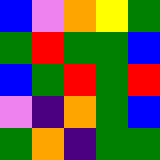[["blue", "violet", "orange", "yellow", "green"], ["green", "red", "green", "green", "blue"], ["blue", "green", "red", "green", "red"], ["violet", "indigo", "orange", "green", "blue"], ["green", "orange", "indigo", "green", "green"]]